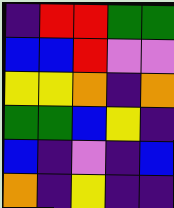[["indigo", "red", "red", "green", "green"], ["blue", "blue", "red", "violet", "violet"], ["yellow", "yellow", "orange", "indigo", "orange"], ["green", "green", "blue", "yellow", "indigo"], ["blue", "indigo", "violet", "indigo", "blue"], ["orange", "indigo", "yellow", "indigo", "indigo"]]